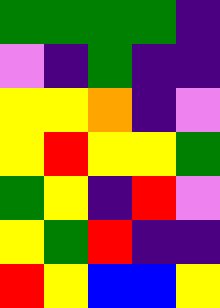[["green", "green", "green", "green", "indigo"], ["violet", "indigo", "green", "indigo", "indigo"], ["yellow", "yellow", "orange", "indigo", "violet"], ["yellow", "red", "yellow", "yellow", "green"], ["green", "yellow", "indigo", "red", "violet"], ["yellow", "green", "red", "indigo", "indigo"], ["red", "yellow", "blue", "blue", "yellow"]]